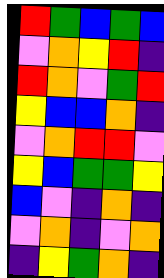[["red", "green", "blue", "green", "blue"], ["violet", "orange", "yellow", "red", "indigo"], ["red", "orange", "violet", "green", "red"], ["yellow", "blue", "blue", "orange", "indigo"], ["violet", "orange", "red", "red", "violet"], ["yellow", "blue", "green", "green", "yellow"], ["blue", "violet", "indigo", "orange", "indigo"], ["violet", "orange", "indigo", "violet", "orange"], ["indigo", "yellow", "green", "orange", "indigo"]]